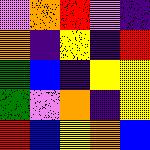[["violet", "orange", "red", "violet", "indigo"], ["orange", "indigo", "yellow", "indigo", "red"], ["green", "blue", "indigo", "yellow", "yellow"], ["green", "violet", "orange", "indigo", "yellow"], ["red", "blue", "yellow", "orange", "blue"]]